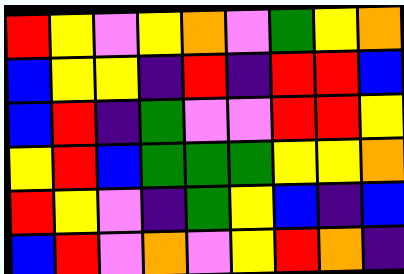[["red", "yellow", "violet", "yellow", "orange", "violet", "green", "yellow", "orange"], ["blue", "yellow", "yellow", "indigo", "red", "indigo", "red", "red", "blue"], ["blue", "red", "indigo", "green", "violet", "violet", "red", "red", "yellow"], ["yellow", "red", "blue", "green", "green", "green", "yellow", "yellow", "orange"], ["red", "yellow", "violet", "indigo", "green", "yellow", "blue", "indigo", "blue"], ["blue", "red", "violet", "orange", "violet", "yellow", "red", "orange", "indigo"]]